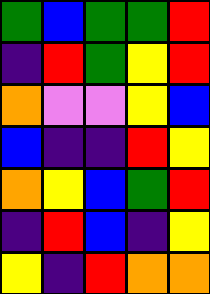[["green", "blue", "green", "green", "red"], ["indigo", "red", "green", "yellow", "red"], ["orange", "violet", "violet", "yellow", "blue"], ["blue", "indigo", "indigo", "red", "yellow"], ["orange", "yellow", "blue", "green", "red"], ["indigo", "red", "blue", "indigo", "yellow"], ["yellow", "indigo", "red", "orange", "orange"]]